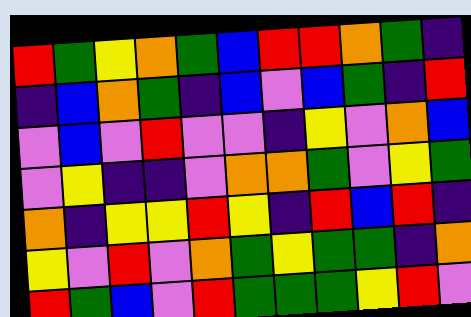[["red", "green", "yellow", "orange", "green", "blue", "red", "red", "orange", "green", "indigo"], ["indigo", "blue", "orange", "green", "indigo", "blue", "violet", "blue", "green", "indigo", "red"], ["violet", "blue", "violet", "red", "violet", "violet", "indigo", "yellow", "violet", "orange", "blue"], ["violet", "yellow", "indigo", "indigo", "violet", "orange", "orange", "green", "violet", "yellow", "green"], ["orange", "indigo", "yellow", "yellow", "red", "yellow", "indigo", "red", "blue", "red", "indigo"], ["yellow", "violet", "red", "violet", "orange", "green", "yellow", "green", "green", "indigo", "orange"], ["red", "green", "blue", "violet", "red", "green", "green", "green", "yellow", "red", "violet"]]